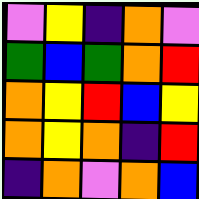[["violet", "yellow", "indigo", "orange", "violet"], ["green", "blue", "green", "orange", "red"], ["orange", "yellow", "red", "blue", "yellow"], ["orange", "yellow", "orange", "indigo", "red"], ["indigo", "orange", "violet", "orange", "blue"]]